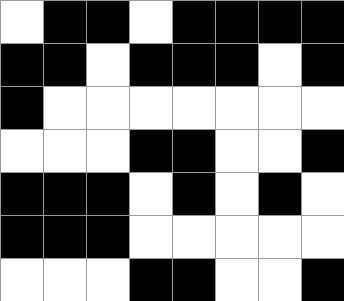[["white", "black", "black", "white", "black", "black", "black", "black"], ["black", "black", "white", "black", "black", "black", "white", "black"], ["black", "white", "white", "white", "white", "white", "white", "white"], ["white", "white", "white", "black", "black", "white", "white", "black"], ["black", "black", "black", "white", "black", "white", "black", "white"], ["black", "black", "black", "white", "white", "white", "white", "white"], ["white", "white", "white", "black", "black", "white", "white", "black"]]